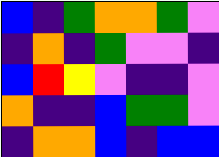[["blue", "indigo", "green", "orange", "orange", "green", "violet"], ["indigo", "orange", "indigo", "green", "violet", "violet", "indigo"], ["blue", "red", "yellow", "violet", "indigo", "indigo", "violet"], ["orange", "indigo", "indigo", "blue", "green", "green", "violet"], ["indigo", "orange", "orange", "blue", "indigo", "blue", "blue"]]